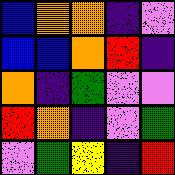[["blue", "orange", "orange", "indigo", "violet"], ["blue", "blue", "orange", "red", "indigo"], ["orange", "indigo", "green", "violet", "violet"], ["red", "orange", "indigo", "violet", "green"], ["violet", "green", "yellow", "indigo", "red"]]